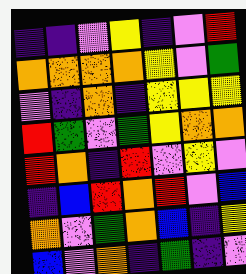[["indigo", "indigo", "violet", "yellow", "indigo", "violet", "red"], ["orange", "orange", "orange", "orange", "yellow", "violet", "green"], ["violet", "indigo", "orange", "indigo", "yellow", "yellow", "yellow"], ["red", "green", "violet", "green", "yellow", "orange", "orange"], ["red", "orange", "indigo", "red", "violet", "yellow", "violet"], ["indigo", "blue", "red", "orange", "red", "violet", "blue"], ["orange", "violet", "green", "orange", "blue", "indigo", "yellow"], ["blue", "violet", "orange", "indigo", "green", "indigo", "violet"]]